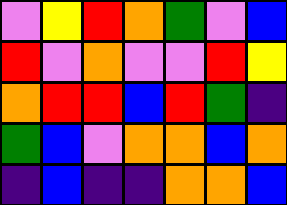[["violet", "yellow", "red", "orange", "green", "violet", "blue"], ["red", "violet", "orange", "violet", "violet", "red", "yellow"], ["orange", "red", "red", "blue", "red", "green", "indigo"], ["green", "blue", "violet", "orange", "orange", "blue", "orange"], ["indigo", "blue", "indigo", "indigo", "orange", "orange", "blue"]]